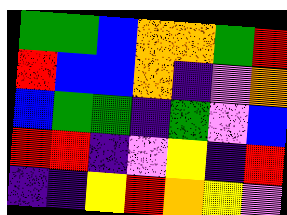[["green", "green", "blue", "orange", "orange", "green", "red"], ["red", "blue", "blue", "orange", "indigo", "violet", "orange"], ["blue", "green", "green", "indigo", "green", "violet", "blue"], ["red", "red", "indigo", "violet", "yellow", "indigo", "red"], ["indigo", "indigo", "yellow", "red", "orange", "yellow", "violet"]]